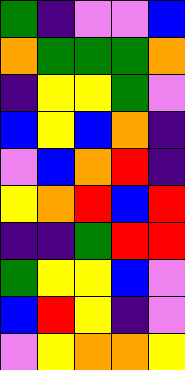[["green", "indigo", "violet", "violet", "blue"], ["orange", "green", "green", "green", "orange"], ["indigo", "yellow", "yellow", "green", "violet"], ["blue", "yellow", "blue", "orange", "indigo"], ["violet", "blue", "orange", "red", "indigo"], ["yellow", "orange", "red", "blue", "red"], ["indigo", "indigo", "green", "red", "red"], ["green", "yellow", "yellow", "blue", "violet"], ["blue", "red", "yellow", "indigo", "violet"], ["violet", "yellow", "orange", "orange", "yellow"]]